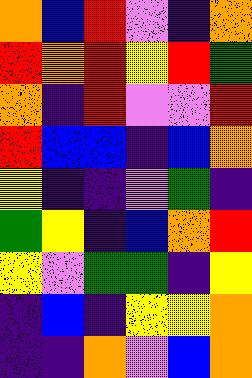[["orange", "blue", "red", "violet", "indigo", "orange"], ["red", "orange", "red", "yellow", "red", "green"], ["orange", "indigo", "red", "violet", "violet", "red"], ["red", "blue", "blue", "indigo", "blue", "orange"], ["yellow", "indigo", "indigo", "violet", "green", "indigo"], ["green", "yellow", "indigo", "blue", "orange", "red"], ["yellow", "violet", "green", "green", "indigo", "yellow"], ["indigo", "blue", "indigo", "yellow", "yellow", "orange"], ["indigo", "indigo", "orange", "violet", "blue", "orange"]]